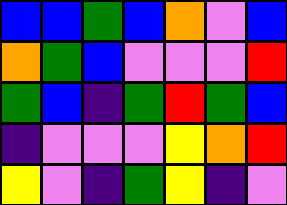[["blue", "blue", "green", "blue", "orange", "violet", "blue"], ["orange", "green", "blue", "violet", "violet", "violet", "red"], ["green", "blue", "indigo", "green", "red", "green", "blue"], ["indigo", "violet", "violet", "violet", "yellow", "orange", "red"], ["yellow", "violet", "indigo", "green", "yellow", "indigo", "violet"]]